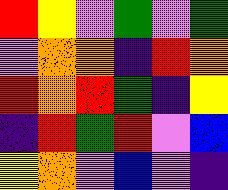[["red", "yellow", "violet", "green", "violet", "green"], ["violet", "orange", "orange", "indigo", "red", "orange"], ["red", "orange", "red", "green", "indigo", "yellow"], ["indigo", "red", "green", "red", "violet", "blue"], ["yellow", "orange", "violet", "blue", "violet", "indigo"]]